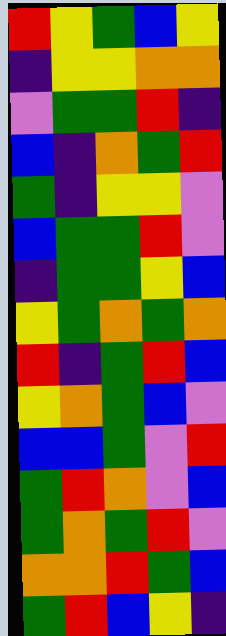[["red", "yellow", "green", "blue", "yellow"], ["indigo", "yellow", "yellow", "orange", "orange"], ["violet", "green", "green", "red", "indigo"], ["blue", "indigo", "orange", "green", "red"], ["green", "indigo", "yellow", "yellow", "violet"], ["blue", "green", "green", "red", "violet"], ["indigo", "green", "green", "yellow", "blue"], ["yellow", "green", "orange", "green", "orange"], ["red", "indigo", "green", "red", "blue"], ["yellow", "orange", "green", "blue", "violet"], ["blue", "blue", "green", "violet", "red"], ["green", "red", "orange", "violet", "blue"], ["green", "orange", "green", "red", "violet"], ["orange", "orange", "red", "green", "blue"], ["green", "red", "blue", "yellow", "indigo"]]